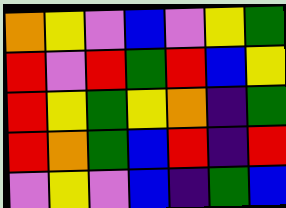[["orange", "yellow", "violet", "blue", "violet", "yellow", "green"], ["red", "violet", "red", "green", "red", "blue", "yellow"], ["red", "yellow", "green", "yellow", "orange", "indigo", "green"], ["red", "orange", "green", "blue", "red", "indigo", "red"], ["violet", "yellow", "violet", "blue", "indigo", "green", "blue"]]